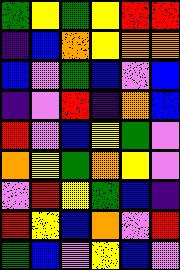[["green", "yellow", "green", "yellow", "red", "red"], ["indigo", "blue", "orange", "yellow", "orange", "orange"], ["blue", "violet", "green", "blue", "violet", "blue"], ["indigo", "violet", "red", "indigo", "orange", "blue"], ["red", "violet", "blue", "yellow", "green", "violet"], ["orange", "yellow", "green", "orange", "yellow", "violet"], ["violet", "red", "yellow", "green", "blue", "indigo"], ["red", "yellow", "blue", "orange", "violet", "red"], ["green", "blue", "violet", "yellow", "blue", "violet"]]